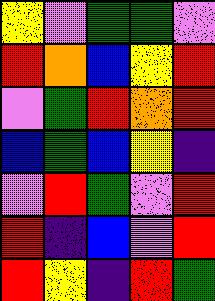[["yellow", "violet", "green", "green", "violet"], ["red", "orange", "blue", "yellow", "red"], ["violet", "green", "red", "orange", "red"], ["blue", "green", "blue", "yellow", "indigo"], ["violet", "red", "green", "violet", "red"], ["red", "indigo", "blue", "violet", "red"], ["red", "yellow", "indigo", "red", "green"]]